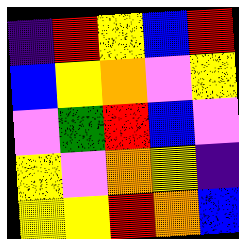[["indigo", "red", "yellow", "blue", "red"], ["blue", "yellow", "orange", "violet", "yellow"], ["violet", "green", "red", "blue", "violet"], ["yellow", "violet", "orange", "yellow", "indigo"], ["yellow", "yellow", "red", "orange", "blue"]]